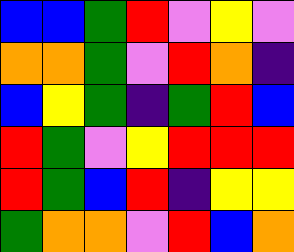[["blue", "blue", "green", "red", "violet", "yellow", "violet"], ["orange", "orange", "green", "violet", "red", "orange", "indigo"], ["blue", "yellow", "green", "indigo", "green", "red", "blue"], ["red", "green", "violet", "yellow", "red", "red", "red"], ["red", "green", "blue", "red", "indigo", "yellow", "yellow"], ["green", "orange", "orange", "violet", "red", "blue", "orange"]]